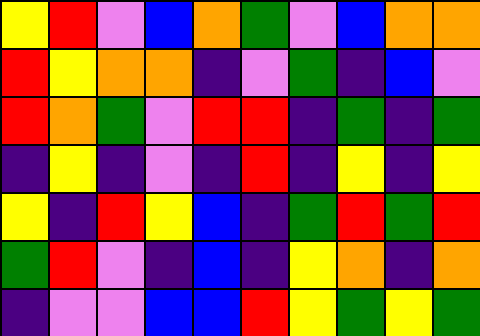[["yellow", "red", "violet", "blue", "orange", "green", "violet", "blue", "orange", "orange"], ["red", "yellow", "orange", "orange", "indigo", "violet", "green", "indigo", "blue", "violet"], ["red", "orange", "green", "violet", "red", "red", "indigo", "green", "indigo", "green"], ["indigo", "yellow", "indigo", "violet", "indigo", "red", "indigo", "yellow", "indigo", "yellow"], ["yellow", "indigo", "red", "yellow", "blue", "indigo", "green", "red", "green", "red"], ["green", "red", "violet", "indigo", "blue", "indigo", "yellow", "orange", "indigo", "orange"], ["indigo", "violet", "violet", "blue", "blue", "red", "yellow", "green", "yellow", "green"]]